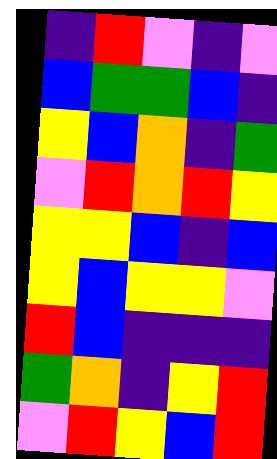[["indigo", "red", "violet", "indigo", "violet"], ["blue", "green", "green", "blue", "indigo"], ["yellow", "blue", "orange", "indigo", "green"], ["violet", "red", "orange", "red", "yellow"], ["yellow", "yellow", "blue", "indigo", "blue"], ["yellow", "blue", "yellow", "yellow", "violet"], ["red", "blue", "indigo", "indigo", "indigo"], ["green", "orange", "indigo", "yellow", "red"], ["violet", "red", "yellow", "blue", "red"]]